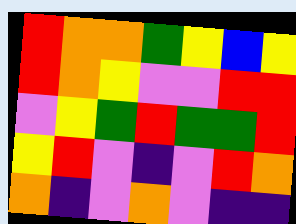[["red", "orange", "orange", "green", "yellow", "blue", "yellow"], ["red", "orange", "yellow", "violet", "violet", "red", "red"], ["violet", "yellow", "green", "red", "green", "green", "red"], ["yellow", "red", "violet", "indigo", "violet", "red", "orange"], ["orange", "indigo", "violet", "orange", "violet", "indigo", "indigo"]]